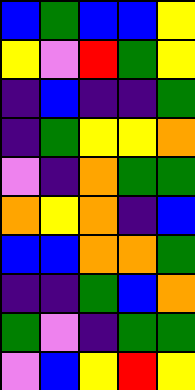[["blue", "green", "blue", "blue", "yellow"], ["yellow", "violet", "red", "green", "yellow"], ["indigo", "blue", "indigo", "indigo", "green"], ["indigo", "green", "yellow", "yellow", "orange"], ["violet", "indigo", "orange", "green", "green"], ["orange", "yellow", "orange", "indigo", "blue"], ["blue", "blue", "orange", "orange", "green"], ["indigo", "indigo", "green", "blue", "orange"], ["green", "violet", "indigo", "green", "green"], ["violet", "blue", "yellow", "red", "yellow"]]